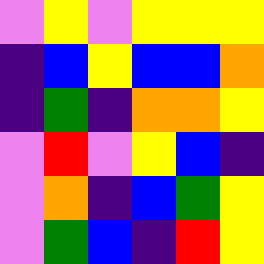[["violet", "yellow", "violet", "yellow", "yellow", "yellow"], ["indigo", "blue", "yellow", "blue", "blue", "orange"], ["indigo", "green", "indigo", "orange", "orange", "yellow"], ["violet", "red", "violet", "yellow", "blue", "indigo"], ["violet", "orange", "indigo", "blue", "green", "yellow"], ["violet", "green", "blue", "indigo", "red", "yellow"]]